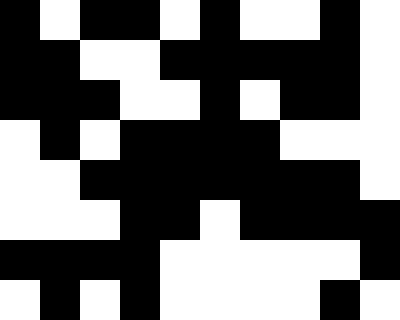[["black", "white", "black", "black", "white", "black", "white", "white", "black", "white"], ["black", "black", "white", "white", "black", "black", "black", "black", "black", "white"], ["black", "black", "black", "white", "white", "black", "white", "black", "black", "white"], ["white", "black", "white", "black", "black", "black", "black", "white", "white", "white"], ["white", "white", "black", "black", "black", "black", "black", "black", "black", "white"], ["white", "white", "white", "black", "black", "white", "black", "black", "black", "black"], ["black", "black", "black", "black", "white", "white", "white", "white", "white", "black"], ["white", "black", "white", "black", "white", "white", "white", "white", "black", "white"]]